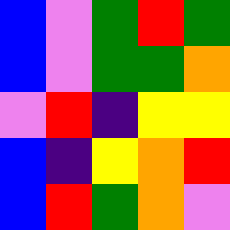[["blue", "violet", "green", "red", "green"], ["blue", "violet", "green", "green", "orange"], ["violet", "red", "indigo", "yellow", "yellow"], ["blue", "indigo", "yellow", "orange", "red"], ["blue", "red", "green", "orange", "violet"]]